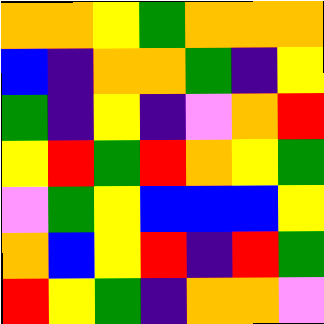[["orange", "orange", "yellow", "green", "orange", "orange", "orange"], ["blue", "indigo", "orange", "orange", "green", "indigo", "yellow"], ["green", "indigo", "yellow", "indigo", "violet", "orange", "red"], ["yellow", "red", "green", "red", "orange", "yellow", "green"], ["violet", "green", "yellow", "blue", "blue", "blue", "yellow"], ["orange", "blue", "yellow", "red", "indigo", "red", "green"], ["red", "yellow", "green", "indigo", "orange", "orange", "violet"]]